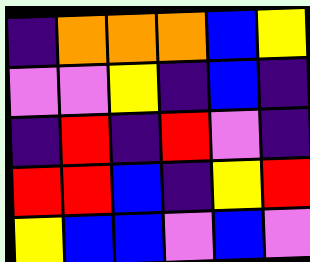[["indigo", "orange", "orange", "orange", "blue", "yellow"], ["violet", "violet", "yellow", "indigo", "blue", "indigo"], ["indigo", "red", "indigo", "red", "violet", "indigo"], ["red", "red", "blue", "indigo", "yellow", "red"], ["yellow", "blue", "blue", "violet", "blue", "violet"]]